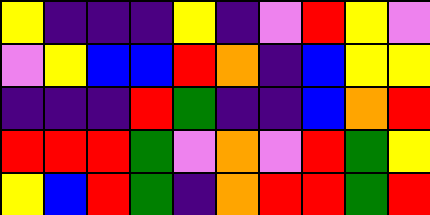[["yellow", "indigo", "indigo", "indigo", "yellow", "indigo", "violet", "red", "yellow", "violet"], ["violet", "yellow", "blue", "blue", "red", "orange", "indigo", "blue", "yellow", "yellow"], ["indigo", "indigo", "indigo", "red", "green", "indigo", "indigo", "blue", "orange", "red"], ["red", "red", "red", "green", "violet", "orange", "violet", "red", "green", "yellow"], ["yellow", "blue", "red", "green", "indigo", "orange", "red", "red", "green", "red"]]